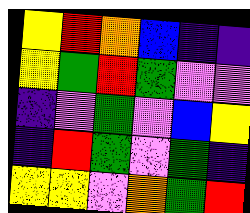[["yellow", "red", "orange", "blue", "indigo", "indigo"], ["yellow", "green", "red", "green", "violet", "violet"], ["indigo", "violet", "green", "violet", "blue", "yellow"], ["indigo", "red", "green", "violet", "green", "indigo"], ["yellow", "yellow", "violet", "orange", "green", "red"]]